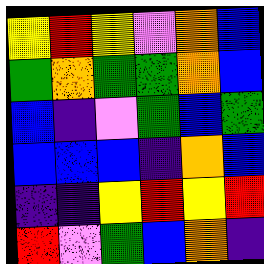[["yellow", "red", "yellow", "violet", "orange", "blue"], ["green", "orange", "green", "green", "orange", "blue"], ["blue", "indigo", "violet", "green", "blue", "green"], ["blue", "blue", "blue", "indigo", "orange", "blue"], ["indigo", "indigo", "yellow", "red", "yellow", "red"], ["red", "violet", "green", "blue", "orange", "indigo"]]